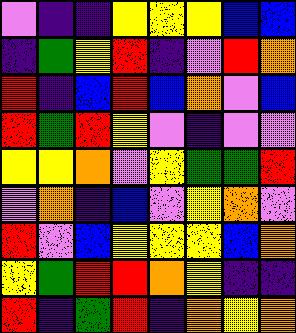[["violet", "indigo", "indigo", "yellow", "yellow", "yellow", "blue", "blue"], ["indigo", "green", "yellow", "red", "indigo", "violet", "red", "orange"], ["red", "indigo", "blue", "red", "blue", "orange", "violet", "blue"], ["red", "green", "red", "yellow", "violet", "indigo", "violet", "violet"], ["yellow", "yellow", "orange", "violet", "yellow", "green", "green", "red"], ["violet", "orange", "indigo", "blue", "violet", "yellow", "orange", "violet"], ["red", "violet", "blue", "yellow", "yellow", "yellow", "blue", "orange"], ["yellow", "green", "red", "red", "orange", "yellow", "indigo", "indigo"], ["red", "indigo", "green", "red", "indigo", "orange", "yellow", "orange"]]